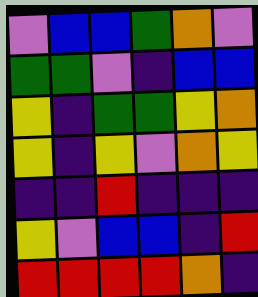[["violet", "blue", "blue", "green", "orange", "violet"], ["green", "green", "violet", "indigo", "blue", "blue"], ["yellow", "indigo", "green", "green", "yellow", "orange"], ["yellow", "indigo", "yellow", "violet", "orange", "yellow"], ["indigo", "indigo", "red", "indigo", "indigo", "indigo"], ["yellow", "violet", "blue", "blue", "indigo", "red"], ["red", "red", "red", "red", "orange", "indigo"]]